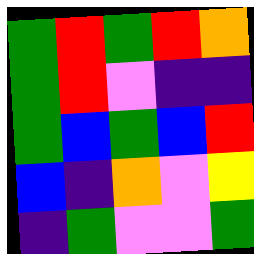[["green", "red", "green", "red", "orange"], ["green", "red", "violet", "indigo", "indigo"], ["green", "blue", "green", "blue", "red"], ["blue", "indigo", "orange", "violet", "yellow"], ["indigo", "green", "violet", "violet", "green"]]